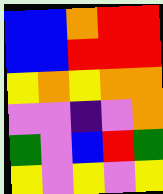[["blue", "blue", "orange", "red", "red"], ["blue", "blue", "red", "red", "red"], ["yellow", "orange", "yellow", "orange", "orange"], ["violet", "violet", "indigo", "violet", "orange"], ["green", "violet", "blue", "red", "green"], ["yellow", "violet", "yellow", "violet", "yellow"]]